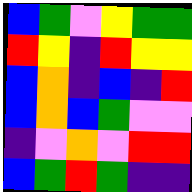[["blue", "green", "violet", "yellow", "green", "green"], ["red", "yellow", "indigo", "red", "yellow", "yellow"], ["blue", "orange", "indigo", "blue", "indigo", "red"], ["blue", "orange", "blue", "green", "violet", "violet"], ["indigo", "violet", "orange", "violet", "red", "red"], ["blue", "green", "red", "green", "indigo", "indigo"]]